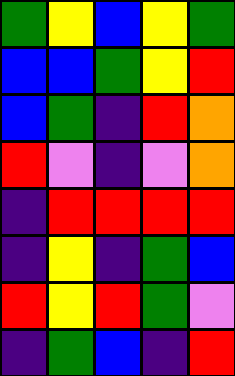[["green", "yellow", "blue", "yellow", "green"], ["blue", "blue", "green", "yellow", "red"], ["blue", "green", "indigo", "red", "orange"], ["red", "violet", "indigo", "violet", "orange"], ["indigo", "red", "red", "red", "red"], ["indigo", "yellow", "indigo", "green", "blue"], ["red", "yellow", "red", "green", "violet"], ["indigo", "green", "blue", "indigo", "red"]]